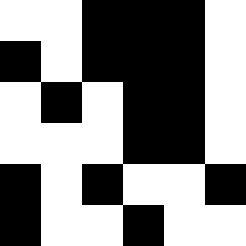[["white", "white", "black", "black", "black", "white"], ["black", "white", "black", "black", "black", "white"], ["white", "black", "white", "black", "black", "white"], ["white", "white", "white", "black", "black", "white"], ["black", "white", "black", "white", "white", "black"], ["black", "white", "white", "black", "white", "white"]]